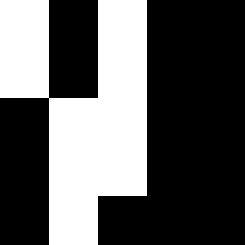[["white", "black", "white", "black", "black"], ["white", "black", "white", "black", "black"], ["black", "white", "white", "black", "black"], ["black", "white", "white", "black", "black"], ["black", "white", "black", "black", "black"]]